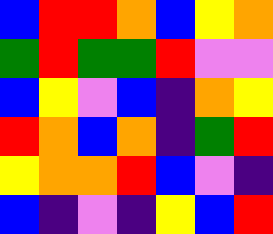[["blue", "red", "red", "orange", "blue", "yellow", "orange"], ["green", "red", "green", "green", "red", "violet", "violet"], ["blue", "yellow", "violet", "blue", "indigo", "orange", "yellow"], ["red", "orange", "blue", "orange", "indigo", "green", "red"], ["yellow", "orange", "orange", "red", "blue", "violet", "indigo"], ["blue", "indigo", "violet", "indigo", "yellow", "blue", "red"]]